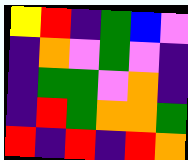[["yellow", "red", "indigo", "green", "blue", "violet"], ["indigo", "orange", "violet", "green", "violet", "indigo"], ["indigo", "green", "green", "violet", "orange", "indigo"], ["indigo", "red", "green", "orange", "orange", "green"], ["red", "indigo", "red", "indigo", "red", "orange"]]